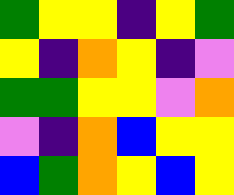[["green", "yellow", "yellow", "indigo", "yellow", "green"], ["yellow", "indigo", "orange", "yellow", "indigo", "violet"], ["green", "green", "yellow", "yellow", "violet", "orange"], ["violet", "indigo", "orange", "blue", "yellow", "yellow"], ["blue", "green", "orange", "yellow", "blue", "yellow"]]